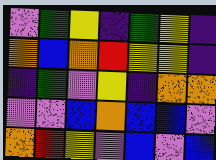[["violet", "green", "yellow", "indigo", "green", "yellow", "indigo"], ["orange", "blue", "orange", "red", "yellow", "yellow", "indigo"], ["indigo", "green", "violet", "yellow", "indigo", "orange", "orange"], ["violet", "violet", "blue", "orange", "blue", "blue", "violet"], ["orange", "red", "yellow", "violet", "blue", "violet", "blue"]]